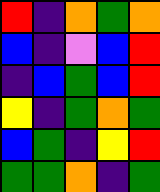[["red", "indigo", "orange", "green", "orange"], ["blue", "indigo", "violet", "blue", "red"], ["indigo", "blue", "green", "blue", "red"], ["yellow", "indigo", "green", "orange", "green"], ["blue", "green", "indigo", "yellow", "red"], ["green", "green", "orange", "indigo", "green"]]